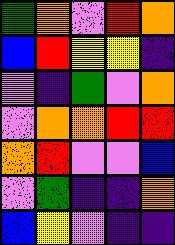[["green", "orange", "violet", "red", "orange"], ["blue", "red", "yellow", "yellow", "indigo"], ["violet", "indigo", "green", "violet", "orange"], ["violet", "orange", "orange", "red", "red"], ["orange", "red", "violet", "violet", "blue"], ["violet", "green", "indigo", "indigo", "orange"], ["blue", "yellow", "violet", "indigo", "indigo"]]